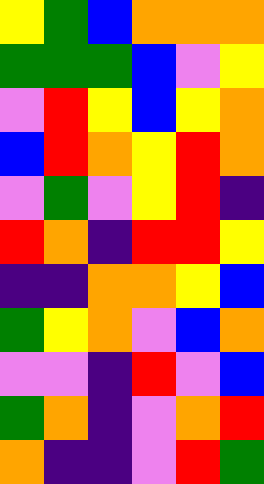[["yellow", "green", "blue", "orange", "orange", "orange"], ["green", "green", "green", "blue", "violet", "yellow"], ["violet", "red", "yellow", "blue", "yellow", "orange"], ["blue", "red", "orange", "yellow", "red", "orange"], ["violet", "green", "violet", "yellow", "red", "indigo"], ["red", "orange", "indigo", "red", "red", "yellow"], ["indigo", "indigo", "orange", "orange", "yellow", "blue"], ["green", "yellow", "orange", "violet", "blue", "orange"], ["violet", "violet", "indigo", "red", "violet", "blue"], ["green", "orange", "indigo", "violet", "orange", "red"], ["orange", "indigo", "indigo", "violet", "red", "green"]]